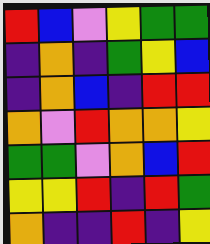[["red", "blue", "violet", "yellow", "green", "green"], ["indigo", "orange", "indigo", "green", "yellow", "blue"], ["indigo", "orange", "blue", "indigo", "red", "red"], ["orange", "violet", "red", "orange", "orange", "yellow"], ["green", "green", "violet", "orange", "blue", "red"], ["yellow", "yellow", "red", "indigo", "red", "green"], ["orange", "indigo", "indigo", "red", "indigo", "yellow"]]